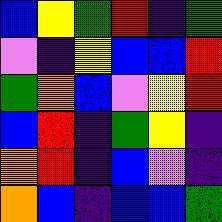[["blue", "yellow", "green", "red", "indigo", "green"], ["violet", "indigo", "yellow", "blue", "blue", "red"], ["green", "orange", "blue", "violet", "yellow", "red"], ["blue", "red", "indigo", "green", "yellow", "indigo"], ["orange", "red", "indigo", "blue", "violet", "indigo"], ["orange", "blue", "indigo", "blue", "blue", "green"]]